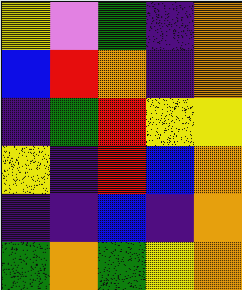[["yellow", "violet", "green", "indigo", "orange"], ["blue", "red", "orange", "indigo", "orange"], ["indigo", "green", "red", "yellow", "yellow"], ["yellow", "indigo", "red", "blue", "orange"], ["indigo", "indigo", "blue", "indigo", "orange"], ["green", "orange", "green", "yellow", "orange"]]